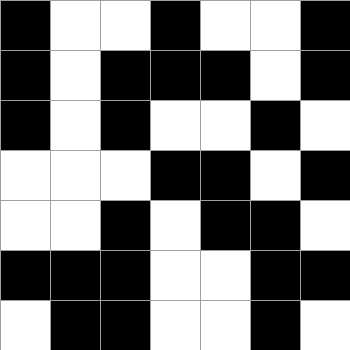[["black", "white", "white", "black", "white", "white", "black"], ["black", "white", "black", "black", "black", "white", "black"], ["black", "white", "black", "white", "white", "black", "white"], ["white", "white", "white", "black", "black", "white", "black"], ["white", "white", "black", "white", "black", "black", "white"], ["black", "black", "black", "white", "white", "black", "black"], ["white", "black", "black", "white", "white", "black", "white"]]